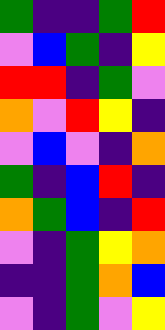[["green", "indigo", "indigo", "green", "red"], ["violet", "blue", "green", "indigo", "yellow"], ["red", "red", "indigo", "green", "violet"], ["orange", "violet", "red", "yellow", "indigo"], ["violet", "blue", "violet", "indigo", "orange"], ["green", "indigo", "blue", "red", "indigo"], ["orange", "green", "blue", "indigo", "red"], ["violet", "indigo", "green", "yellow", "orange"], ["indigo", "indigo", "green", "orange", "blue"], ["violet", "indigo", "green", "violet", "yellow"]]